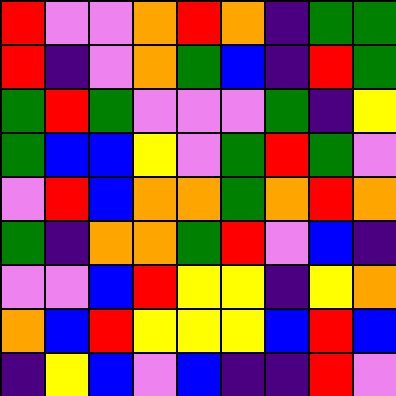[["red", "violet", "violet", "orange", "red", "orange", "indigo", "green", "green"], ["red", "indigo", "violet", "orange", "green", "blue", "indigo", "red", "green"], ["green", "red", "green", "violet", "violet", "violet", "green", "indigo", "yellow"], ["green", "blue", "blue", "yellow", "violet", "green", "red", "green", "violet"], ["violet", "red", "blue", "orange", "orange", "green", "orange", "red", "orange"], ["green", "indigo", "orange", "orange", "green", "red", "violet", "blue", "indigo"], ["violet", "violet", "blue", "red", "yellow", "yellow", "indigo", "yellow", "orange"], ["orange", "blue", "red", "yellow", "yellow", "yellow", "blue", "red", "blue"], ["indigo", "yellow", "blue", "violet", "blue", "indigo", "indigo", "red", "violet"]]